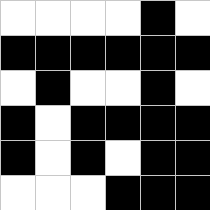[["white", "white", "white", "white", "black", "white"], ["black", "black", "black", "black", "black", "black"], ["white", "black", "white", "white", "black", "white"], ["black", "white", "black", "black", "black", "black"], ["black", "white", "black", "white", "black", "black"], ["white", "white", "white", "black", "black", "black"]]